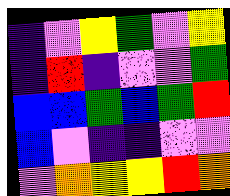[["indigo", "violet", "yellow", "green", "violet", "yellow"], ["indigo", "red", "indigo", "violet", "violet", "green"], ["blue", "blue", "green", "blue", "green", "red"], ["blue", "violet", "indigo", "indigo", "violet", "violet"], ["violet", "orange", "yellow", "yellow", "red", "orange"]]